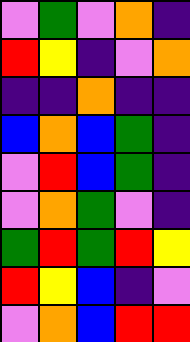[["violet", "green", "violet", "orange", "indigo"], ["red", "yellow", "indigo", "violet", "orange"], ["indigo", "indigo", "orange", "indigo", "indigo"], ["blue", "orange", "blue", "green", "indigo"], ["violet", "red", "blue", "green", "indigo"], ["violet", "orange", "green", "violet", "indigo"], ["green", "red", "green", "red", "yellow"], ["red", "yellow", "blue", "indigo", "violet"], ["violet", "orange", "blue", "red", "red"]]